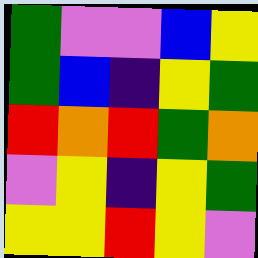[["green", "violet", "violet", "blue", "yellow"], ["green", "blue", "indigo", "yellow", "green"], ["red", "orange", "red", "green", "orange"], ["violet", "yellow", "indigo", "yellow", "green"], ["yellow", "yellow", "red", "yellow", "violet"]]